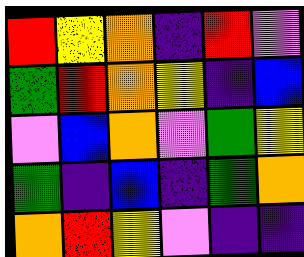[["red", "yellow", "orange", "indigo", "red", "violet"], ["green", "red", "orange", "yellow", "indigo", "blue"], ["violet", "blue", "orange", "violet", "green", "yellow"], ["green", "indigo", "blue", "indigo", "green", "orange"], ["orange", "red", "yellow", "violet", "indigo", "indigo"]]